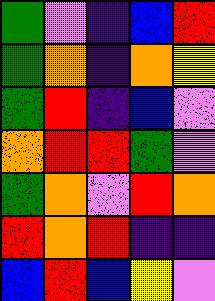[["green", "violet", "indigo", "blue", "red"], ["green", "orange", "indigo", "orange", "yellow"], ["green", "red", "indigo", "blue", "violet"], ["orange", "red", "red", "green", "violet"], ["green", "orange", "violet", "red", "orange"], ["red", "orange", "red", "indigo", "indigo"], ["blue", "red", "blue", "yellow", "violet"]]